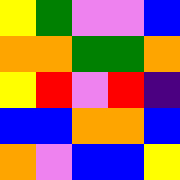[["yellow", "green", "violet", "violet", "blue"], ["orange", "orange", "green", "green", "orange"], ["yellow", "red", "violet", "red", "indigo"], ["blue", "blue", "orange", "orange", "blue"], ["orange", "violet", "blue", "blue", "yellow"]]